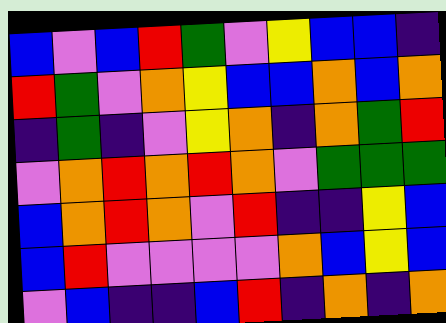[["blue", "violet", "blue", "red", "green", "violet", "yellow", "blue", "blue", "indigo"], ["red", "green", "violet", "orange", "yellow", "blue", "blue", "orange", "blue", "orange"], ["indigo", "green", "indigo", "violet", "yellow", "orange", "indigo", "orange", "green", "red"], ["violet", "orange", "red", "orange", "red", "orange", "violet", "green", "green", "green"], ["blue", "orange", "red", "orange", "violet", "red", "indigo", "indigo", "yellow", "blue"], ["blue", "red", "violet", "violet", "violet", "violet", "orange", "blue", "yellow", "blue"], ["violet", "blue", "indigo", "indigo", "blue", "red", "indigo", "orange", "indigo", "orange"]]